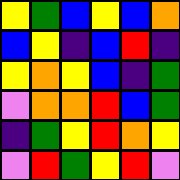[["yellow", "green", "blue", "yellow", "blue", "orange"], ["blue", "yellow", "indigo", "blue", "red", "indigo"], ["yellow", "orange", "yellow", "blue", "indigo", "green"], ["violet", "orange", "orange", "red", "blue", "green"], ["indigo", "green", "yellow", "red", "orange", "yellow"], ["violet", "red", "green", "yellow", "red", "violet"]]